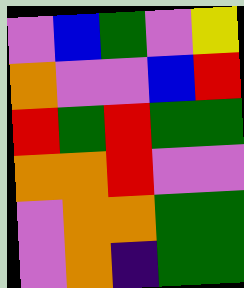[["violet", "blue", "green", "violet", "yellow"], ["orange", "violet", "violet", "blue", "red"], ["red", "green", "red", "green", "green"], ["orange", "orange", "red", "violet", "violet"], ["violet", "orange", "orange", "green", "green"], ["violet", "orange", "indigo", "green", "green"]]